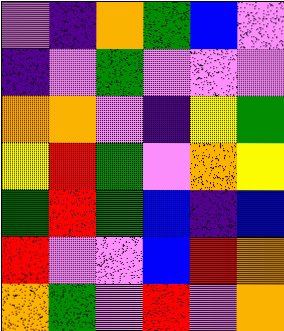[["violet", "indigo", "orange", "green", "blue", "violet"], ["indigo", "violet", "green", "violet", "violet", "violet"], ["orange", "orange", "violet", "indigo", "yellow", "green"], ["yellow", "red", "green", "violet", "orange", "yellow"], ["green", "red", "green", "blue", "indigo", "blue"], ["red", "violet", "violet", "blue", "red", "orange"], ["orange", "green", "violet", "red", "violet", "orange"]]